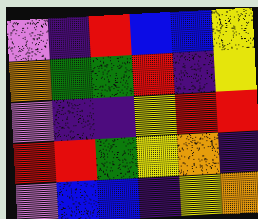[["violet", "indigo", "red", "blue", "blue", "yellow"], ["orange", "green", "green", "red", "indigo", "yellow"], ["violet", "indigo", "indigo", "yellow", "red", "red"], ["red", "red", "green", "yellow", "orange", "indigo"], ["violet", "blue", "blue", "indigo", "yellow", "orange"]]